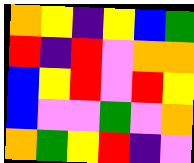[["orange", "yellow", "indigo", "yellow", "blue", "green"], ["red", "indigo", "red", "violet", "orange", "orange"], ["blue", "yellow", "red", "violet", "red", "yellow"], ["blue", "violet", "violet", "green", "violet", "orange"], ["orange", "green", "yellow", "red", "indigo", "violet"]]